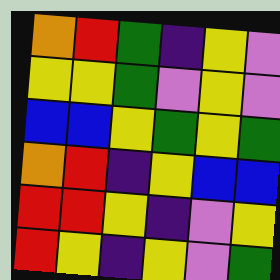[["orange", "red", "green", "indigo", "yellow", "violet"], ["yellow", "yellow", "green", "violet", "yellow", "violet"], ["blue", "blue", "yellow", "green", "yellow", "green"], ["orange", "red", "indigo", "yellow", "blue", "blue"], ["red", "red", "yellow", "indigo", "violet", "yellow"], ["red", "yellow", "indigo", "yellow", "violet", "green"]]